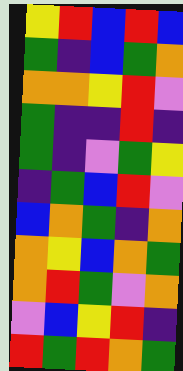[["yellow", "red", "blue", "red", "blue"], ["green", "indigo", "blue", "green", "orange"], ["orange", "orange", "yellow", "red", "violet"], ["green", "indigo", "indigo", "red", "indigo"], ["green", "indigo", "violet", "green", "yellow"], ["indigo", "green", "blue", "red", "violet"], ["blue", "orange", "green", "indigo", "orange"], ["orange", "yellow", "blue", "orange", "green"], ["orange", "red", "green", "violet", "orange"], ["violet", "blue", "yellow", "red", "indigo"], ["red", "green", "red", "orange", "green"]]